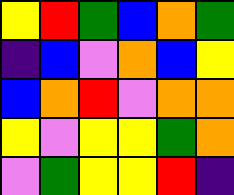[["yellow", "red", "green", "blue", "orange", "green"], ["indigo", "blue", "violet", "orange", "blue", "yellow"], ["blue", "orange", "red", "violet", "orange", "orange"], ["yellow", "violet", "yellow", "yellow", "green", "orange"], ["violet", "green", "yellow", "yellow", "red", "indigo"]]